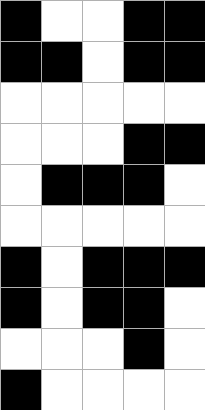[["black", "white", "white", "black", "black"], ["black", "black", "white", "black", "black"], ["white", "white", "white", "white", "white"], ["white", "white", "white", "black", "black"], ["white", "black", "black", "black", "white"], ["white", "white", "white", "white", "white"], ["black", "white", "black", "black", "black"], ["black", "white", "black", "black", "white"], ["white", "white", "white", "black", "white"], ["black", "white", "white", "white", "white"]]